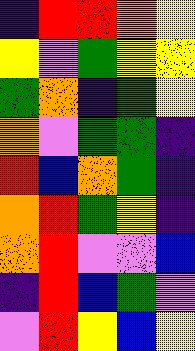[["indigo", "red", "red", "orange", "yellow"], ["yellow", "violet", "green", "yellow", "yellow"], ["green", "orange", "indigo", "green", "yellow"], ["orange", "violet", "green", "green", "indigo"], ["red", "blue", "orange", "green", "indigo"], ["orange", "red", "green", "yellow", "indigo"], ["orange", "red", "violet", "violet", "blue"], ["indigo", "red", "blue", "green", "violet"], ["violet", "red", "yellow", "blue", "yellow"]]